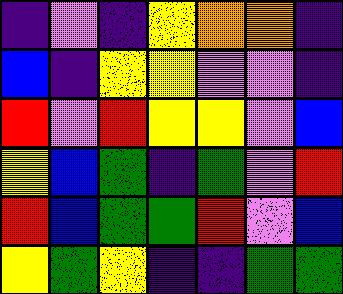[["indigo", "violet", "indigo", "yellow", "orange", "orange", "indigo"], ["blue", "indigo", "yellow", "yellow", "violet", "violet", "indigo"], ["red", "violet", "red", "yellow", "yellow", "violet", "blue"], ["yellow", "blue", "green", "indigo", "green", "violet", "red"], ["red", "blue", "green", "green", "red", "violet", "blue"], ["yellow", "green", "yellow", "indigo", "indigo", "green", "green"]]